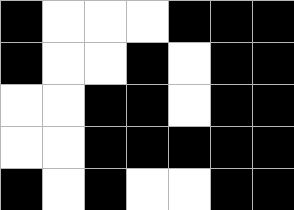[["black", "white", "white", "white", "black", "black", "black"], ["black", "white", "white", "black", "white", "black", "black"], ["white", "white", "black", "black", "white", "black", "black"], ["white", "white", "black", "black", "black", "black", "black"], ["black", "white", "black", "white", "white", "black", "black"]]